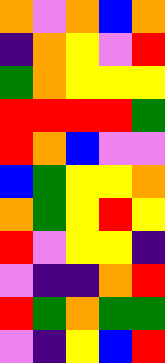[["orange", "violet", "orange", "blue", "orange"], ["indigo", "orange", "yellow", "violet", "red"], ["green", "orange", "yellow", "yellow", "yellow"], ["red", "red", "red", "red", "green"], ["red", "orange", "blue", "violet", "violet"], ["blue", "green", "yellow", "yellow", "orange"], ["orange", "green", "yellow", "red", "yellow"], ["red", "violet", "yellow", "yellow", "indigo"], ["violet", "indigo", "indigo", "orange", "red"], ["red", "green", "orange", "green", "green"], ["violet", "indigo", "yellow", "blue", "red"]]